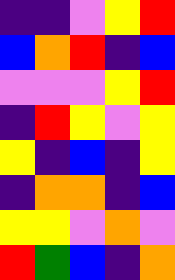[["indigo", "indigo", "violet", "yellow", "red"], ["blue", "orange", "red", "indigo", "blue"], ["violet", "violet", "violet", "yellow", "red"], ["indigo", "red", "yellow", "violet", "yellow"], ["yellow", "indigo", "blue", "indigo", "yellow"], ["indigo", "orange", "orange", "indigo", "blue"], ["yellow", "yellow", "violet", "orange", "violet"], ["red", "green", "blue", "indigo", "orange"]]